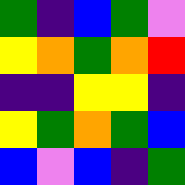[["green", "indigo", "blue", "green", "violet"], ["yellow", "orange", "green", "orange", "red"], ["indigo", "indigo", "yellow", "yellow", "indigo"], ["yellow", "green", "orange", "green", "blue"], ["blue", "violet", "blue", "indigo", "green"]]